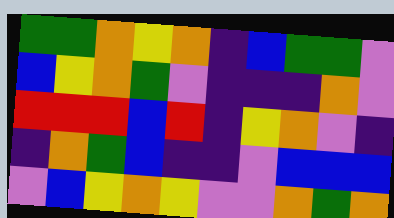[["green", "green", "orange", "yellow", "orange", "indigo", "blue", "green", "green", "violet"], ["blue", "yellow", "orange", "green", "violet", "indigo", "indigo", "indigo", "orange", "violet"], ["red", "red", "red", "blue", "red", "indigo", "yellow", "orange", "violet", "indigo"], ["indigo", "orange", "green", "blue", "indigo", "indigo", "violet", "blue", "blue", "blue"], ["violet", "blue", "yellow", "orange", "yellow", "violet", "violet", "orange", "green", "orange"]]